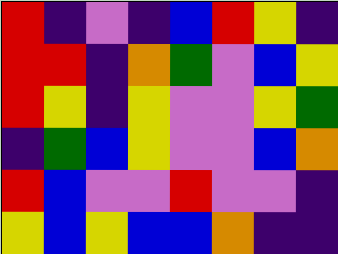[["red", "indigo", "violet", "indigo", "blue", "red", "yellow", "indigo"], ["red", "red", "indigo", "orange", "green", "violet", "blue", "yellow"], ["red", "yellow", "indigo", "yellow", "violet", "violet", "yellow", "green"], ["indigo", "green", "blue", "yellow", "violet", "violet", "blue", "orange"], ["red", "blue", "violet", "violet", "red", "violet", "violet", "indigo"], ["yellow", "blue", "yellow", "blue", "blue", "orange", "indigo", "indigo"]]